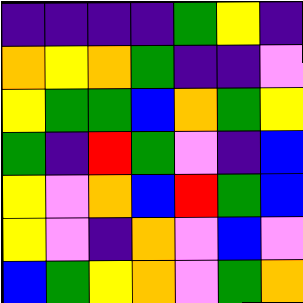[["indigo", "indigo", "indigo", "indigo", "green", "yellow", "indigo"], ["orange", "yellow", "orange", "green", "indigo", "indigo", "violet"], ["yellow", "green", "green", "blue", "orange", "green", "yellow"], ["green", "indigo", "red", "green", "violet", "indigo", "blue"], ["yellow", "violet", "orange", "blue", "red", "green", "blue"], ["yellow", "violet", "indigo", "orange", "violet", "blue", "violet"], ["blue", "green", "yellow", "orange", "violet", "green", "orange"]]